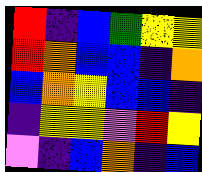[["red", "indigo", "blue", "green", "yellow", "yellow"], ["red", "orange", "blue", "blue", "indigo", "orange"], ["blue", "orange", "yellow", "blue", "blue", "indigo"], ["indigo", "yellow", "yellow", "violet", "red", "yellow"], ["violet", "indigo", "blue", "orange", "indigo", "blue"]]